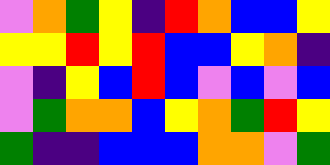[["violet", "orange", "green", "yellow", "indigo", "red", "orange", "blue", "blue", "yellow"], ["yellow", "yellow", "red", "yellow", "red", "blue", "blue", "yellow", "orange", "indigo"], ["violet", "indigo", "yellow", "blue", "red", "blue", "violet", "blue", "violet", "blue"], ["violet", "green", "orange", "orange", "blue", "yellow", "orange", "green", "red", "yellow"], ["green", "indigo", "indigo", "blue", "blue", "blue", "orange", "orange", "violet", "green"]]